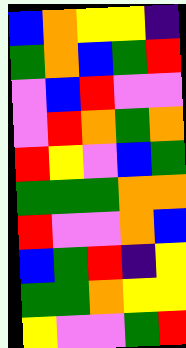[["blue", "orange", "yellow", "yellow", "indigo"], ["green", "orange", "blue", "green", "red"], ["violet", "blue", "red", "violet", "violet"], ["violet", "red", "orange", "green", "orange"], ["red", "yellow", "violet", "blue", "green"], ["green", "green", "green", "orange", "orange"], ["red", "violet", "violet", "orange", "blue"], ["blue", "green", "red", "indigo", "yellow"], ["green", "green", "orange", "yellow", "yellow"], ["yellow", "violet", "violet", "green", "red"]]